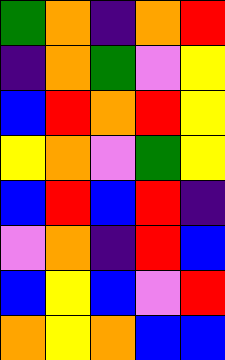[["green", "orange", "indigo", "orange", "red"], ["indigo", "orange", "green", "violet", "yellow"], ["blue", "red", "orange", "red", "yellow"], ["yellow", "orange", "violet", "green", "yellow"], ["blue", "red", "blue", "red", "indigo"], ["violet", "orange", "indigo", "red", "blue"], ["blue", "yellow", "blue", "violet", "red"], ["orange", "yellow", "orange", "blue", "blue"]]